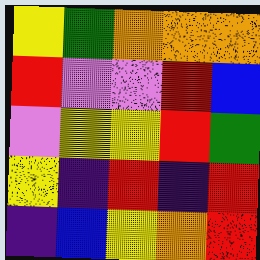[["yellow", "green", "orange", "orange", "orange"], ["red", "violet", "violet", "red", "blue"], ["violet", "yellow", "yellow", "red", "green"], ["yellow", "indigo", "red", "indigo", "red"], ["indigo", "blue", "yellow", "orange", "red"]]